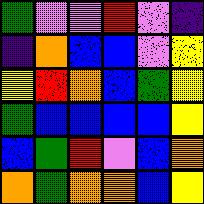[["green", "violet", "violet", "red", "violet", "indigo"], ["indigo", "orange", "blue", "blue", "violet", "yellow"], ["yellow", "red", "orange", "blue", "green", "yellow"], ["green", "blue", "blue", "blue", "blue", "yellow"], ["blue", "green", "red", "violet", "blue", "orange"], ["orange", "green", "orange", "orange", "blue", "yellow"]]